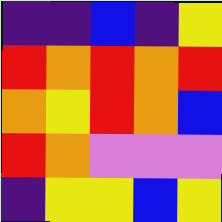[["indigo", "indigo", "blue", "indigo", "yellow"], ["red", "orange", "red", "orange", "red"], ["orange", "yellow", "red", "orange", "blue"], ["red", "orange", "violet", "violet", "violet"], ["indigo", "yellow", "yellow", "blue", "yellow"]]